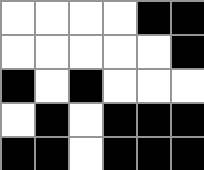[["white", "white", "white", "white", "black", "black"], ["white", "white", "white", "white", "white", "black"], ["black", "white", "black", "white", "white", "white"], ["white", "black", "white", "black", "black", "black"], ["black", "black", "white", "black", "black", "black"]]